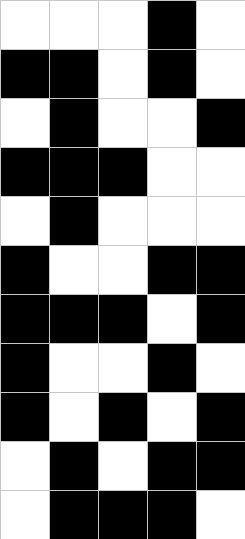[["white", "white", "white", "black", "white"], ["black", "black", "white", "black", "white"], ["white", "black", "white", "white", "black"], ["black", "black", "black", "white", "white"], ["white", "black", "white", "white", "white"], ["black", "white", "white", "black", "black"], ["black", "black", "black", "white", "black"], ["black", "white", "white", "black", "white"], ["black", "white", "black", "white", "black"], ["white", "black", "white", "black", "black"], ["white", "black", "black", "black", "white"]]